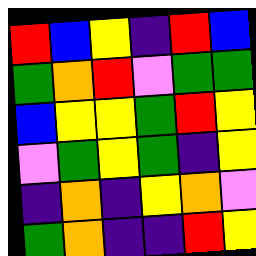[["red", "blue", "yellow", "indigo", "red", "blue"], ["green", "orange", "red", "violet", "green", "green"], ["blue", "yellow", "yellow", "green", "red", "yellow"], ["violet", "green", "yellow", "green", "indigo", "yellow"], ["indigo", "orange", "indigo", "yellow", "orange", "violet"], ["green", "orange", "indigo", "indigo", "red", "yellow"]]